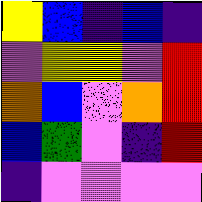[["yellow", "blue", "indigo", "blue", "indigo"], ["violet", "yellow", "yellow", "violet", "red"], ["orange", "blue", "violet", "orange", "red"], ["blue", "green", "violet", "indigo", "red"], ["indigo", "violet", "violet", "violet", "violet"]]